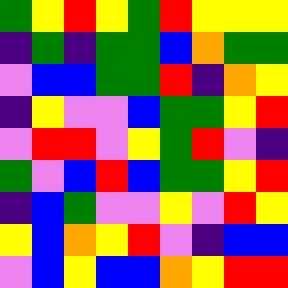[["green", "yellow", "red", "yellow", "green", "red", "yellow", "yellow", "yellow"], ["indigo", "green", "indigo", "green", "green", "blue", "orange", "green", "green"], ["violet", "blue", "blue", "green", "green", "red", "indigo", "orange", "yellow"], ["indigo", "yellow", "violet", "violet", "blue", "green", "green", "yellow", "red"], ["violet", "red", "red", "violet", "yellow", "green", "red", "violet", "indigo"], ["green", "violet", "blue", "red", "blue", "green", "green", "yellow", "red"], ["indigo", "blue", "green", "violet", "violet", "yellow", "violet", "red", "yellow"], ["yellow", "blue", "orange", "yellow", "red", "violet", "indigo", "blue", "blue"], ["violet", "blue", "yellow", "blue", "blue", "orange", "yellow", "red", "red"]]